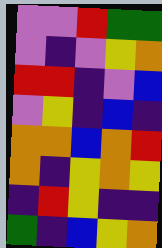[["violet", "violet", "red", "green", "green"], ["violet", "indigo", "violet", "yellow", "orange"], ["red", "red", "indigo", "violet", "blue"], ["violet", "yellow", "indigo", "blue", "indigo"], ["orange", "orange", "blue", "orange", "red"], ["orange", "indigo", "yellow", "orange", "yellow"], ["indigo", "red", "yellow", "indigo", "indigo"], ["green", "indigo", "blue", "yellow", "orange"]]